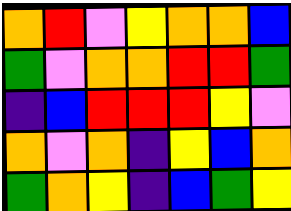[["orange", "red", "violet", "yellow", "orange", "orange", "blue"], ["green", "violet", "orange", "orange", "red", "red", "green"], ["indigo", "blue", "red", "red", "red", "yellow", "violet"], ["orange", "violet", "orange", "indigo", "yellow", "blue", "orange"], ["green", "orange", "yellow", "indigo", "blue", "green", "yellow"]]